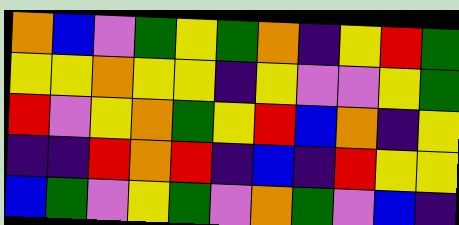[["orange", "blue", "violet", "green", "yellow", "green", "orange", "indigo", "yellow", "red", "green"], ["yellow", "yellow", "orange", "yellow", "yellow", "indigo", "yellow", "violet", "violet", "yellow", "green"], ["red", "violet", "yellow", "orange", "green", "yellow", "red", "blue", "orange", "indigo", "yellow"], ["indigo", "indigo", "red", "orange", "red", "indigo", "blue", "indigo", "red", "yellow", "yellow"], ["blue", "green", "violet", "yellow", "green", "violet", "orange", "green", "violet", "blue", "indigo"]]